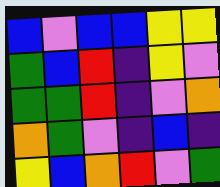[["blue", "violet", "blue", "blue", "yellow", "yellow"], ["green", "blue", "red", "indigo", "yellow", "violet"], ["green", "green", "red", "indigo", "violet", "orange"], ["orange", "green", "violet", "indigo", "blue", "indigo"], ["yellow", "blue", "orange", "red", "violet", "green"]]